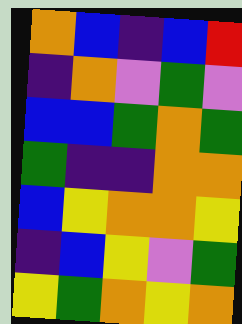[["orange", "blue", "indigo", "blue", "red"], ["indigo", "orange", "violet", "green", "violet"], ["blue", "blue", "green", "orange", "green"], ["green", "indigo", "indigo", "orange", "orange"], ["blue", "yellow", "orange", "orange", "yellow"], ["indigo", "blue", "yellow", "violet", "green"], ["yellow", "green", "orange", "yellow", "orange"]]